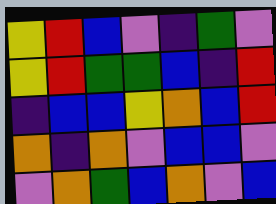[["yellow", "red", "blue", "violet", "indigo", "green", "violet"], ["yellow", "red", "green", "green", "blue", "indigo", "red"], ["indigo", "blue", "blue", "yellow", "orange", "blue", "red"], ["orange", "indigo", "orange", "violet", "blue", "blue", "violet"], ["violet", "orange", "green", "blue", "orange", "violet", "blue"]]